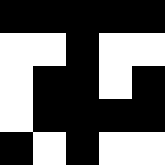[["black", "black", "black", "black", "black"], ["white", "white", "black", "white", "white"], ["white", "black", "black", "white", "black"], ["white", "black", "black", "black", "black"], ["black", "white", "black", "white", "white"]]